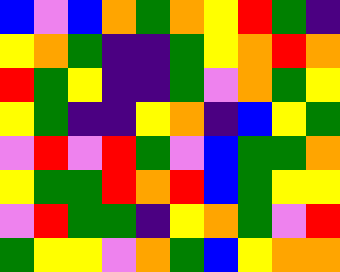[["blue", "violet", "blue", "orange", "green", "orange", "yellow", "red", "green", "indigo"], ["yellow", "orange", "green", "indigo", "indigo", "green", "yellow", "orange", "red", "orange"], ["red", "green", "yellow", "indigo", "indigo", "green", "violet", "orange", "green", "yellow"], ["yellow", "green", "indigo", "indigo", "yellow", "orange", "indigo", "blue", "yellow", "green"], ["violet", "red", "violet", "red", "green", "violet", "blue", "green", "green", "orange"], ["yellow", "green", "green", "red", "orange", "red", "blue", "green", "yellow", "yellow"], ["violet", "red", "green", "green", "indigo", "yellow", "orange", "green", "violet", "red"], ["green", "yellow", "yellow", "violet", "orange", "green", "blue", "yellow", "orange", "orange"]]